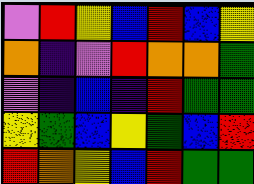[["violet", "red", "yellow", "blue", "red", "blue", "yellow"], ["orange", "indigo", "violet", "red", "orange", "orange", "green"], ["violet", "indigo", "blue", "indigo", "red", "green", "green"], ["yellow", "green", "blue", "yellow", "green", "blue", "red"], ["red", "orange", "yellow", "blue", "red", "green", "green"]]